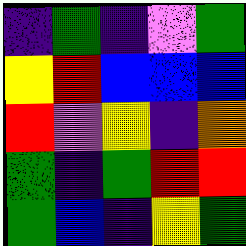[["indigo", "green", "indigo", "violet", "green"], ["yellow", "red", "blue", "blue", "blue"], ["red", "violet", "yellow", "indigo", "orange"], ["green", "indigo", "green", "red", "red"], ["green", "blue", "indigo", "yellow", "green"]]